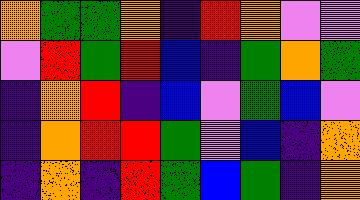[["orange", "green", "green", "orange", "indigo", "red", "orange", "violet", "violet"], ["violet", "red", "green", "red", "blue", "indigo", "green", "orange", "green"], ["indigo", "orange", "red", "indigo", "blue", "violet", "green", "blue", "violet"], ["indigo", "orange", "red", "red", "green", "violet", "blue", "indigo", "orange"], ["indigo", "orange", "indigo", "red", "green", "blue", "green", "indigo", "orange"]]